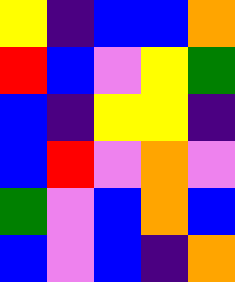[["yellow", "indigo", "blue", "blue", "orange"], ["red", "blue", "violet", "yellow", "green"], ["blue", "indigo", "yellow", "yellow", "indigo"], ["blue", "red", "violet", "orange", "violet"], ["green", "violet", "blue", "orange", "blue"], ["blue", "violet", "blue", "indigo", "orange"]]